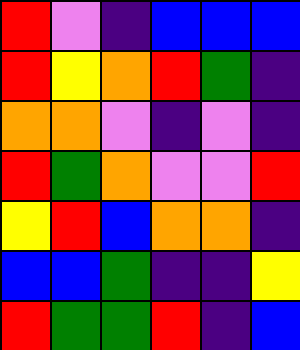[["red", "violet", "indigo", "blue", "blue", "blue"], ["red", "yellow", "orange", "red", "green", "indigo"], ["orange", "orange", "violet", "indigo", "violet", "indigo"], ["red", "green", "orange", "violet", "violet", "red"], ["yellow", "red", "blue", "orange", "orange", "indigo"], ["blue", "blue", "green", "indigo", "indigo", "yellow"], ["red", "green", "green", "red", "indigo", "blue"]]